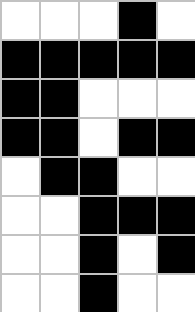[["white", "white", "white", "black", "white"], ["black", "black", "black", "black", "black"], ["black", "black", "white", "white", "white"], ["black", "black", "white", "black", "black"], ["white", "black", "black", "white", "white"], ["white", "white", "black", "black", "black"], ["white", "white", "black", "white", "black"], ["white", "white", "black", "white", "white"]]